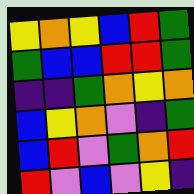[["yellow", "orange", "yellow", "blue", "red", "green"], ["green", "blue", "blue", "red", "red", "green"], ["indigo", "indigo", "green", "orange", "yellow", "orange"], ["blue", "yellow", "orange", "violet", "indigo", "green"], ["blue", "red", "violet", "green", "orange", "red"], ["red", "violet", "blue", "violet", "yellow", "indigo"]]